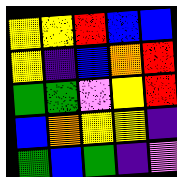[["yellow", "yellow", "red", "blue", "blue"], ["yellow", "indigo", "blue", "orange", "red"], ["green", "green", "violet", "yellow", "red"], ["blue", "orange", "yellow", "yellow", "indigo"], ["green", "blue", "green", "indigo", "violet"]]